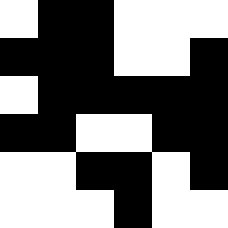[["white", "black", "black", "white", "white", "white"], ["black", "black", "black", "white", "white", "black"], ["white", "black", "black", "black", "black", "black"], ["black", "black", "white", "white", "black", "black"], ["white", "white", "black", "black", "white", "black"], ["white", "white", "white", "black", "white", "white"]]